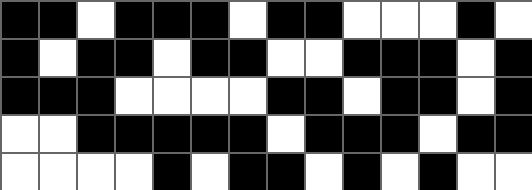[["black", "black", "white", "black", "black", "black", "white", "black", "black", "white", "white", "white", "black", "white"], ["black", "white", "black", "black", "white", "black", "black", "white", "white", "black", "black", "black", "white", "black"], ["black", "black", "black", "white", "white", "white", "white", "black", "black", "white", "black", "black", "white", "black"], ["white", "white", "black", "black", "black", "black", "black", "white", "black", "black", "black", "white", "black", "black"], ["white", "white", "white", "white", "black", "white", "black", "black", "white", "black", "white", "black", "white", "white"]]